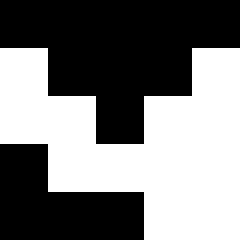[["black", "black", "black", "black", "black"], ["white", "black", "black", "black", "white"], ["white", "white", "black", "white", "white"], ["black", "white", "white", "white", "white"], ["black", "black", "black", "white", "white"]]